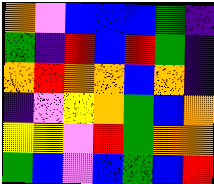[["orange", "violet", "blue", "blue", "blue", "green", "indigo"], ["green", "indigo", "red", "blue", "red", "green", "indigo"], ["orange", "red", "orange", "orange", "blue", "orange", "indigo"], ["indigo", "violet", "yellow", "orange", "green", "blue", "orange"], ["yellow", "yellow", "violet", "red", "green", "orange", "orange"], ["green", "blue", "violet", "blue", "green", "blue", "red"]]